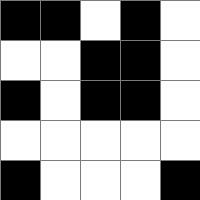[["black", "black", "white", "black", "white"], ["white", "white", "black", "black", "white"], ["black", "white", "black", "black", "white"], ["white", "white", "white", "white", "white"], ["black", "white", "white", "white", "black"]]